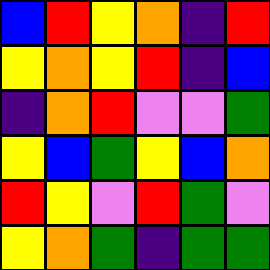[["blue", "red", "yellow", "orange", "indigo", "red"], ["yellow", "orange", "yellow", "red", "indigo", "blue"], ["indigo", "orange", "red", "violet", "violet", "green"], ["yellow", "blue", "green", "yellow", "blue", "orange"], ["red", "yellow", "violet", "red", "green", "violet"], ["yellow", "orange", "green", "indigo", "green", "green"]]